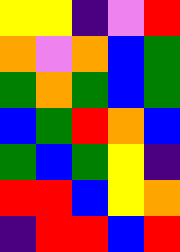[["yellow", "yellow", "indigo", "violet", "red"], ["orange", "violet", "orange", "blue", "green"], ["green", "orange", "green", "blue", "green"], ["blue", "green", "red", "orange", "blue"], ["green", "blue", "green", "yellow", "indigo"], ["red", "red", "blue", "yellow", "orange"], ["indigo", "red", "red", "blue", "red"]]